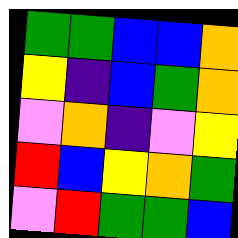[["green", "green", "blue", "blue", "orange"], ["yellow", "indigo", "blue", "green", "orange"], ["violet", "orange", "indigo", "violet", "yellow"], ["red", "blue", "yellow", "orange", "green"], ["violet", "red", "green", "green", "blue"]]